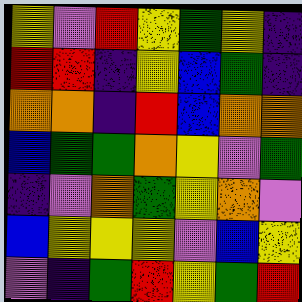[["yellow", "violet", "red", "yellow", "green", "yellow", "indigo"], ["red", "red", "indigo", "yellow", "blue", "green", "indigo"], ["orange", "orange", "indigo", "red", "blue", "orange", "orange"], ["blue", "green", "green", "orange", "yellow", "violet", "green"], ["indigo", "violet", "orange", "green", "yellow", "orange", "violet"], ["blue", "yellow", "yellow", "yellow", "violet", "blue", "yellow"], ["violet", "indigo", "green", "red", "yellow", "green", "red"]]